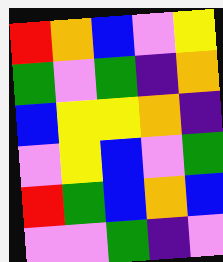[["red", "orange", "blue", "violet", "yellow"], ["green", "violet", "green", "indigo", "orange"], ["blue", "yellow", "yellow", "orange", "indigo"], ["violet", "yellow", "blue", "violet", "green"], ["red", "green", "blue", "orange", "blue"], ["violet", "violet", "green", "indigo", "violet"]]